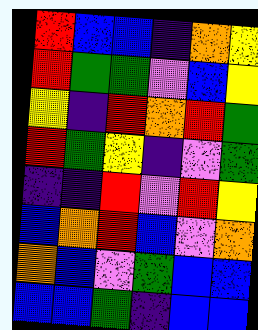[["red", "blue", "blue", "indigo", "orange", "yellow"], ["red", "green", "green", "violet", "blue", "yellow"], ["yellow", "indigo", "red", "orange", "red", "green"], ["red", "green", "yellow", "indigo", "violet", "green"], ["indigo", "indigo", "red", "violet", "red", "yellow"], ["blue", "orange", "red", "blue", "violet", "orange"], ["orange", "blue", "violet", "green", "blue", "blue"], ["blue", "blue", "green", "indigo", "blue", "blue"]]